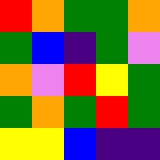[["red", "orange", "green", "green", "orange"], ["green", "blue", "indigo", "green", "violet"], ["orange", "violet", "red", "yellow", "green"], ["green", "orange", "green", "red", "green"], ["yellow", "yellow", "blue", "indigo", "indigo"]]